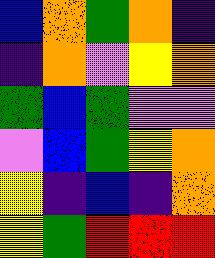[["blue", "orange", "green", "orange", "indigo"], ["indigo", "orange", "violet", "yellow", "orange"], ["green", "blue", "green", "violet", "violet"], ["violet", "blue", "green", "yellow", "orange"], ["yellow", "indigo", "blue", "indigo", "orange"], ["yellow", "green", "red", "red", "red"]]